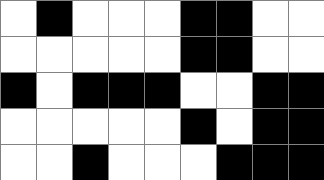[["white", "black", "white", "white", "white", "black", "black", "white", "white"], ["white", "white", "white", "white", "white", "black", "black", "white", "white"], ["black", "white", "black", "black", "black", "white", "white", "black", "black"], ["white", "white", "white", "white", "white", "black", "white", "black", "black"], ["white", "white", "black", "white", "white", "white", "black", "black", "black"]]